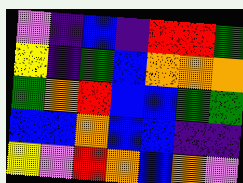[["violet", "indigo", "blue", "indigo", "red", "red", "green"], ["yellow", "indigo", "green", "blue", "orange", "orange", "orange"], ["green", "orange", "red", "blue", "blue", "green", "green"], ["blue", "blue", "orange", "blue", "blue", "indigo", "indigo"], ["yellow", "violet", "red", "orange", "blue", "orange", "violet"]]